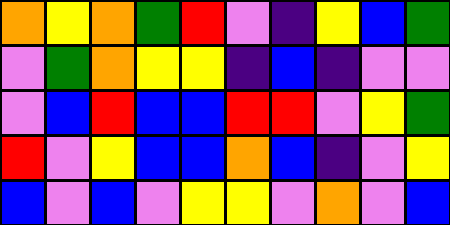[["orange", "yellow", "orange", "green", "red", "violet", "indigo", "yellow", "blue", "green"], ["violet", "green", "orange", "yellow", "yellow", "indigo", "blue", "indigo", "violet", "violet"], ["violet", "blue", "red", "blue", "blue", "red", "red", "violet", "yellow", "green"], ["red", "violet", "yellow", "blue", "blue", "orange", "blue", "indigo", "violet", "yellow"], ["blue", "violet", "blue", "violet", "yellow", "yellow", "violet", "orange", "violet", "blue"]]